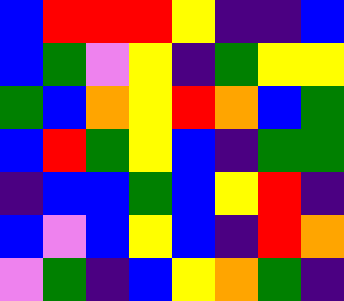[["blue", "red", "red", "red", "yellow", "indigo", "indigo", "blue"], ["blue", "green", "violet", "yellow", "indigo", "green", "yellow", "yellow"], ["green", "blue", "orange", "yellow", "red", "orange", "blue", "green"], ["blue", "red", "green", "yellow", "blue", "indigo", "green", "green"], ["indigo", "blue", "blue", "green", "blue", "yellow", "red", "indigo"], ["blue", "violet", "blue", "yellow", "blue", "indigo", "red", "orange"], ["violet", "green", "indigo", "blue", "yellow", "orange", "green", "indigo"]]